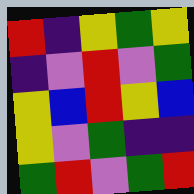[["red", "indigo", "yellow", "green", "yellow"], ["indigo", "violet", "red", "violet", "green"], ["yellow", "blue", "red", "yellow", "blue"], ["yellow", "violet", "green", "indigo", "indigo"], ["green", "red", "violet", "green", "red"]]